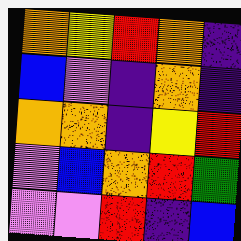[["orange", "yellow", "red", "orange", "indigo"], ["blue", "violet", "indigo", "orange", "indigo"], ["orange", "orange", "indigo", "yellow", "red"], ["violet", "blue", "orange", "red", "green"], ["violet", "violet", "red", "indigo", "blue"]]